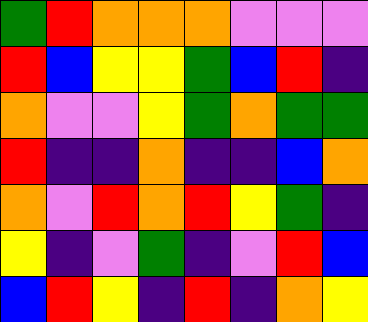[["green", "red", "orange", "orange", "orange", "violet", "violet", "violet"], ["red", "blue", "yellow", "yellow", "green", "blue", "red", "indigo"], ["orange", "violet", "violet", "yellow", "green", "orange", "green", "green"], ["red", "indigo", "indigo", "orange", "indigo", "indigo", "blue", "orange"], ["orange", "violet", "red", "orange", "red", "yellow", "green", "indigo"], ["yellow", "indigo", "violet", "green", "indigo", "violet", "red", "blue"], ["blue", "red", "yellow", "indigo", "red", "indigo", "orange", "yellow"]]